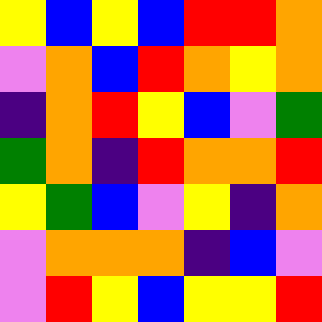[["yellow", "blue", "yellow", "blue", "red", "red", "orange"], ["violet", "orange", "blue", "red", "orange", "yellow", "orange"], ["indigo", "orange", "red", "yellow", "blue", "violet", "green"], ["green", "orange", "indigo", "red", "orange", "orange", "red"], ["yellow", "green", "blue", "violet", "yellow", "indigo", "orange"], ["violet", "orange", "orange", "orange", "indigo", "blue", "violet"], ["violet", "red", "yellow", "blue", "yellow", "yellow", "red"]]